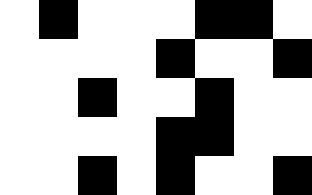[["white", "black", "white", "white", "white", "black", "black", "white"], ["white", "white", "white", "white", "black", "white", "white", "black"], ["white", "white", "black", "white", "white", "black", "white", "white"], ["white", "white", "white", "white", "black", "black", "white", "white"], ["white", "white", "black", "white", "black", "white", "white", "black"]]